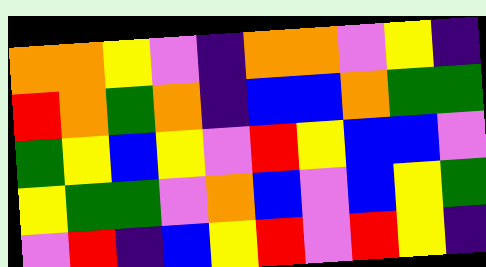[["orange", "orange", "yellow", "violet", "indigo", "orange", "orange", "violet", "yellow", "indigo"], ["red", "orange", "green", "orange", "indigo", "blue", "blue", "orange", "green", "green"], ["green", "yellow", "blue", "yellow", "violet", "red", "yellow", "blue", "blue", "violet"], ["yellow", "green", "green", "violet", "orange", "blue", "violet", "blue", "yellow", "green"], ["violet", "red", "indigo", "blue", "yellow", "red", "violet", "red", "yellow", "indigo"]]